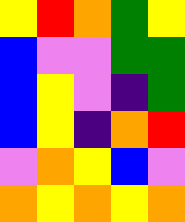[["yellow", "red", "orange", "green", "yellow"], ["blue", "violet", "violet", "green", "green"], ["blue", "yellow", "violet", "indigo", "green"], ["blue", "yellow", "indigo", "orange", "red"], ["violet", "orange", "yellow", "blue", "violet"], ["orange", "yellow", "orange", "yellow", "orange"]]